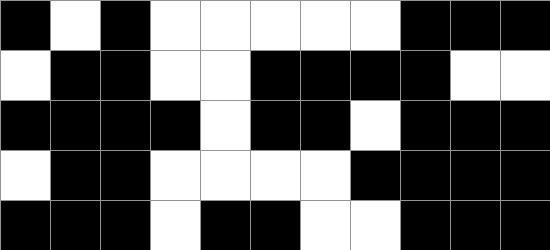[["black", "white", "black", "white", "white", "white", "white", "white", "black", "black", "black"], ["white", "black", "black", "white", "white", "black", "black", "black", "black", "white", "white"], ["black", "black", "black", "black", "white", "black", "black", "white", "black", "black", "black"], ["white", "black", "black", "white", "white", "white", "white", "black", "black", "black", "black"], ["black", "black", "black", "white", "black", "black", "white", "white", "black", "black", "black"]]